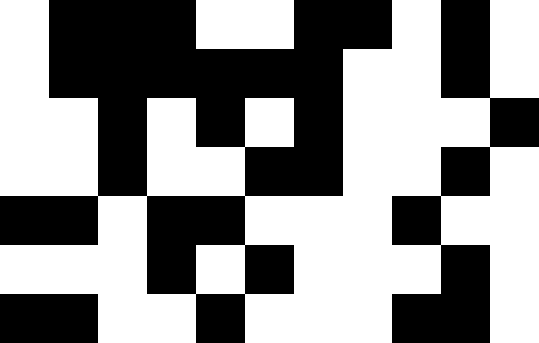[["white", "black", "black", "black", "white", "white", "black", "black", "white", "black", "white"], ["white", "black", "black", "black", "black", "black", "black", "white", "white", "black", "white"], ["white", "white", "black", "white", "black", "white", "black", "white", "white", "white", "black"], ["white", "white", "black", "white", "white", "black", "black", "white", "white", "black", "white"], ["black", "black", "white", "black", "black", "white", "white", "white", "black", "white", "white"], ["white", "white", "white", "black", "white", "black", "white", "white", "white", "black", "white"], ["black", "black", "white", "white", "black", "white", "white", "white", "black", "black", "white"]]